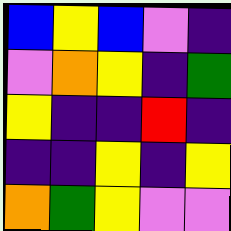[["blue", "yellow", "blue", "violet", "indigo"], ["violet", "orange", "yellow", "indigo", "green"], ["yellow", "indigo", "indigo", "red", "indigo"], ["indigo", "indigo", "yellow", "indigo", "yellow"], ["orange", "green", "yellow", "violet", "violet"]]